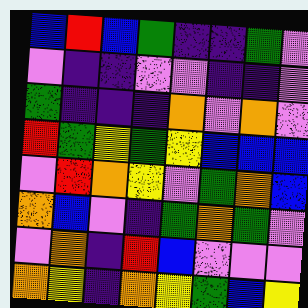[["blue", "red", "blue", "green", "indigo", "indigo", "green", "violet"], ["violet", "indigo", "indigo", "violet", "violet", "indigo", "indigo", "violet"], ["green", "indigo", "indigo", "indigo", "orange", "violet", "orange", "violet"], ["red", "green", "yellow", "green", "yellow", "blue", "blue", "blue"], ["violet", "red", "orange", "yellow", "violet", "green", "orange", "blue"], ["orange", "blue", "violet", "indigo", "green", "orange", "green", "violet"], ["violet", "orange", "indigo", "red", "blue", "violet", "violet", "violet"], ["orange", "yellow", "indigo", "orange", "yellow", "green", "blue", "yellow"]]